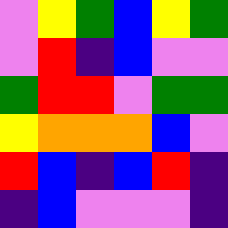[["violet", "yellow", "green", "blue", "yellow", "green"], ["violet", "red", "indigo", "blue", "violet", "violet"], ["green", "red", "red", "violet", "green", "green"], ["yellow", "orange", "orange", "orange", "blue", "violet"], ["red", "blue", "indigo", "blue", "red", "indigo"], ["indigo", "blue", "violet", "violet", "violet", "indigo"]]